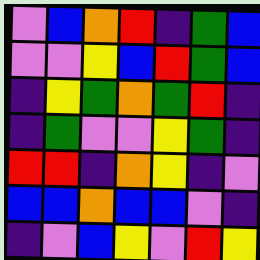[["violet", "blue", "orange", "red", "indigo", "green", "blue"], ["violet", "violet", "yellow", "blue", "red", "green", "blue"], ["indigo", "yellow", "green", "orange", "green", "red", "indigo"], ["indigo", "green", "violet", "violet", "yellow", "green", "indigo"], ["red", "red", "indigo", "orange", "yellow", "indigo", "violet"], ["blue", "blue", "orange", "blue", "blue", "violet", "indigo"], ["indigo", "violet", "blue", "yellow", "violet", "red", "yellow"]]